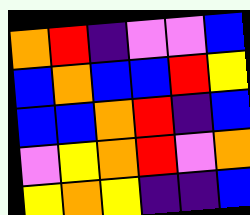[["orange", "red", "indigo", "violet", "violet", "blue"], ["blue", "orange", "blue", "blue", "red", "yellow"], ["blue", "blue", "orange", "red", "indigo", "blue"], ["violet", "yellow", "orange", "red", "violet", "orange"], ["yellow", "orange", "yellow", "indigo", "indigo", "blue"]]